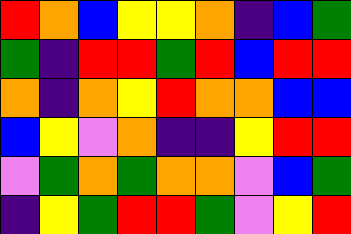[["red", "orange", "blue", "yellow", "yellow", "orange", "indigo", "blue", "green"], ["green", "indigo", "red", "red", "green", "red", "blue", "red", "red"], ["orange", "indigo", "orange", "yellow", "red", "orange", "orange", "blue", "blue"], ["blue", "yellow", "violet", "orange", "indigo", "indigo", "yellow", "red", "red"], ["violet", "green", "orange", "green", "orange", "orange", "violet", "blue", "green"], ["indigo", "yellow", "green", "red", "red", "green", "violet", "yellow", "red"]]